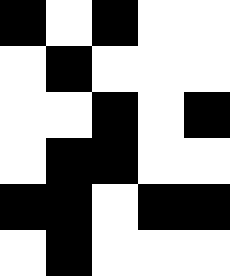[["black", "white", "black", "white", "white"], ["white", "black", "white", "white", "white"], ["white", "white", "black", "white", "black"], ["white", "black", "black", "white", "white"], ["black", "black", "white", "black", "black"], ["white", "black", "white", "white", "white"]]